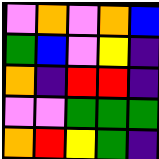[["violet", "orange", "violet", "orange", "blue"], ["green", "blue", "violet", "yellow", "indigo"], ["orange", "indigo", "red", "red", "indigo"], ["violet", "violet", "green", "green", "green"], ["orange", "red", "yellow", "green", "indigo"]]